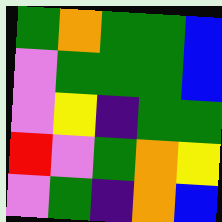[["green", "orange", "green", "green", "blue"], ["violet", "green", "green", "green", "blue"], ["violet", "yellow", "indigo", "green", "green"], ["red", "violet", "green", "orange", "yellow"], ["violet", "green", "indigo", "orange", "blue"]]